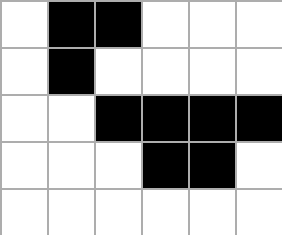[["white", "black", "black", "white", "white", "white"], ["white", "black", "white", "white", "white", "white"], ["white", "white", "black", "black", "black", "black"], ["white", "white", "white", "black", "black", "white"], ["white", "white", "white", "white", "white", "white"]]